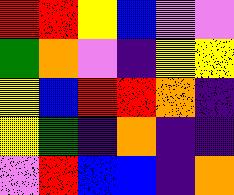[["red", "red", "yellow", "blue", "violet", "violet"], ["green", "orange", "violet", "indigo", "yellow", "yellow"], ["yellow", "blue", "red", "red", "orange", "indigo"], ["yellow", "green", "indigo", "orange", "indigo", "indigo"], ["violet", "red", "blue", "blue", "indigo", "orange"]]